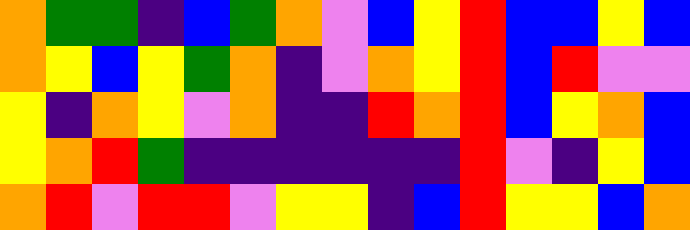[["orange", "green", "green", "indigo", "blue", "green", "orange", "violet", "blue", "yellow", "red", "blue", "blue", "yellow", "blue"], ["orange", "yellow", "blue", "yellow", "green", "orange", "indigo", "violet", "orange", "yellow", "red", "blue", "red", "violet", "violet"], ["yellow", "indigo", "orange", "yellow", "violet", "orange", "indigo", "indigo", "red", "orange", "red", "blue", "yellow", "orange", "blue"], ["yellow", "orange", "red", "green", "indigo", "indigo", "indigo", "indigo", "indigo", "indigo", "red", "violet", "indigo", "yellow", "blue"], ["orange", "red", "violet", "red", "red", "violet", "yellow", "yellow", "indigo", "blue", "red", "yellow", "yellow", "blue", "orange"]]